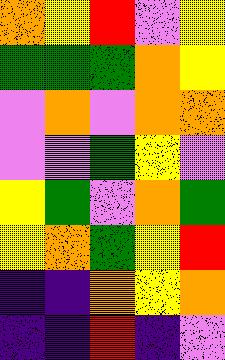[["orange", "yellow", "red", "violet", "yellow"], ["green", "green", "green", "orange", "yellow"], ["violet", "orange", "violet", "orange", "orange"], ["violet", "violet", "green", "yellow", "violet"], ["yellow", "green", "violet", "orange", "green"], ["yellow", "orange", "green", "yellow", "red"], ["indigo", "indigo", "orange", "yellow", "orange"], ["indigo", "indigo", "red", "indigo", "violet"]]